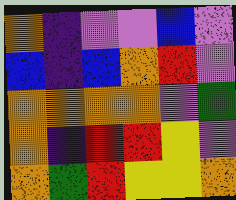[["orange", "indigo", "violet", "violet", "blue", "violet"], ["blue", "indigo", "blue", "orange", "red", "violet"], ["orange", "orange", "orange", "orange", "violet", "green"], ["orange", "indigo", "red", "red", "yellow", "violet"], ["orange", "green", "red", "yellow", "yellow", "orange"]]